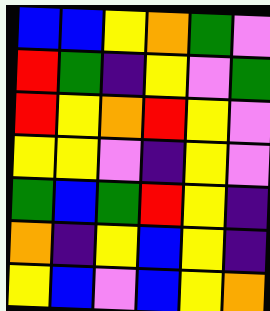[["blue", "blue", "yellow", "orange", "green", "violet"], ["red", "green", "indigo", "yellow", "violet", "green"], ["red", "yellow", "orange", "red", "yellow", "violet"], ["yellow", "yellow", "violet", "indigo", "yellow", "violet"], ["green", "blue", "green", "red", "yellow", "indigo"], ["orange", "indigo", "yellow", "blue", "yellow", "indigo"], ["yellow", "blue", "violet", "blue", "yellow", "orange"]]